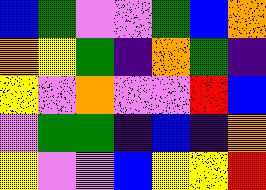[["blue", "green", "violet", "violet", "green", "blue", "orange"], ["orange", "yellow", "green", "indigo", "orange", "green", "indigo"], ["yellow", "violet", "orange", "violet", "violet", "red", "blue"], ["violet", "green", "green", "indigo", "blue", "indigo", "orange"], ["yellow", "violet", "violet", "blue", "yellow", "yellow", "red"]]